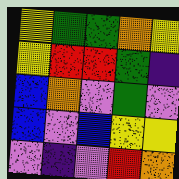[["yellow", "green", "green", "orange", "yellow"], ["yellow", "red", "red", "green", "indigo"], ["blue", "orange", "violet", "green", "violet"], ["blue", "violet", "blue", "yellow", "yellow"], ["violet", "indigo", "violet", "red", "orange"]]